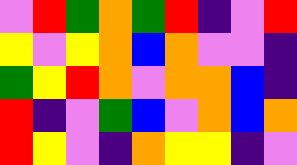[["violet", "red", "green", "orange", "green", "red", "indigo", "violet", "red"], ["yellow", "violet", "yellow", "orange", "blue", "orange", "violet", "violet", "indigo"], ["green", "yellow", "red", "orange", "violet", "orange", "orange", "blue", "indigo"], ["red", "indigo", "violet", "green", "blue", "violet", "orange", "blue", "orange"], ["red", "yellow", "violet", "indigo", "orange", "yellow", "yellow", "indigo", "violet"]]